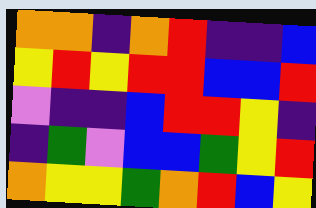[["orange", "orange", "indigo", "orange", "red", "indigo", "indigo", "blue"], ["yellow", "red", "yellow", "red", "red", "blue", "blue", "red"], ["violet", "indigo", "indigo", "blue", "red", "red", "yellow", "indigo"], ["indigo", "green", "violet", "blue", "blue", "green", "yellow", "red"], ["orange", "yellow", "yellow", "green", "orange", "red", "blue", "yellow"]]